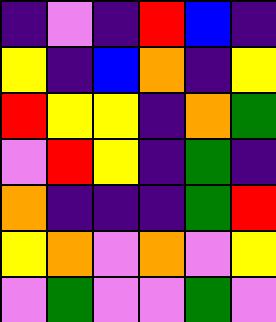[["indigo", "violet", "indigo", "red", "blue", "indigo"], ["yellow", "indigo", "blue", "orange", "indigo", "yellow"], ["red", "yellow", "yellow", "indigo", "orange", "green"], ["violet", "red", "yellow", "indigo", "green", "indigo"], ["orange", "indigo", "indigo", "indigo", "green", "red"], ["yellow", "orange", "violet", "orange", "violet", "yellow"], ["violet", "green", "violet", "violet", "green", "violet"]]